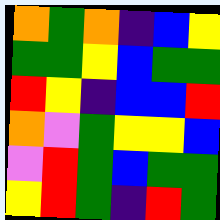[["orange", "green", "orange", "indigo", "blue", "yellow"], ["green", "green", "yellow", "blue", "green", "green"], ["red", "yellow", "indigo", "blue", "blue", "red"], ["orange", "violet", "green", "yellow", "yellow", "blue"], ["violet", "red", "green", "blue", "green", "green"], ["yellow", "red", "green", "indigo", "red", "green"]]